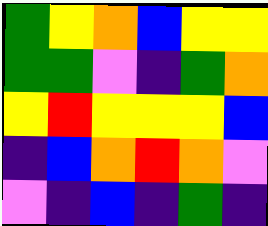[["green", "yellow", "orange", "blue", "yellow", "yellow"], ["green", "green", "violet", "indigo", "green", "orange"], ["yellow", "red", "yellow", "yellow", "yellow", "blue"], ["indigo", "blue", "orange", "red", "orange", "violet"], ["violet", "indigo", "blue", "indigo", "green", "indigo"]]